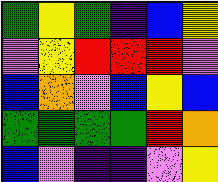[["green", "yellow", "green", "indigo", "blue", "yellow"], ["violet", "yellow", "red", "red", "red", "violet"], ["blue", "orange", "violet", "blue", "yellow", "blue"], ["green", "green", "green", "green", "red", "orange"], ["blue", "violet", "indigo", "indigo", "violet", "yellow"]]